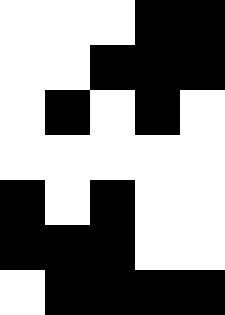[["white", "white", "white", "black", "black"], ["white", "white", "black", "black", "black"], ["white", "black", "white", "black", "white"], ["white", "white", "white", "white", "white"], ["black", "white", "black", "white", "white"], ["black", "black", "black", "white", "white"], ["white", "black", "black", "black", "black"]]